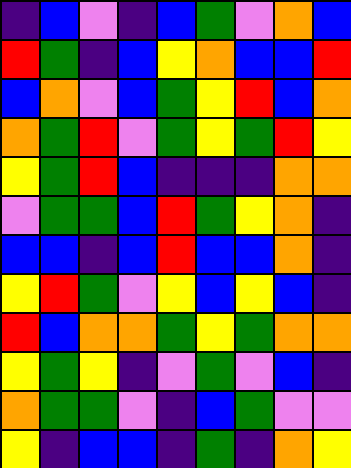[["indigo", "blue", "violet", "indigo", "blue", "green", "violet", "orange", "blue"], ["red", "green", "indigo", "blue", "yellow", "orange", "blue", "blue", "red"], ["blue", "orange", "violet", "blue", "green", "yellow", "red", "blue", "orange"], ["orange", "green", "red", "violet", "green", "yellow", "green", "red", "yellow"], ["yellow", "green", "red", "blue", "indigo", "indigo", "indigo", "orange", "orange"], ["violet", "green", "green", "blue", "red", "green", "yellow", "orange", "indigo"], ["blue", "blue", "indigo", "blue", "red", "blue", "blue", "orange", "indigo"], ["yellow", "red", "green", "violet", "yellow", "blue", "yellow", "blue", "indigo"], ["red", "blue", "orange", "orange", "green", "yellow", "green", "orange", "orange"], ["yellow", "green", "yellow", "indigo", "violet", "green", "violet", "blue", "indigo"], ["orange", "green", "green", "violet", "indigo", "blue", "green", "violet", "violet"], ["yellow", "indigo", "blue", "blue", "indigo", "green", "indigo", "orange", "yellow"]]